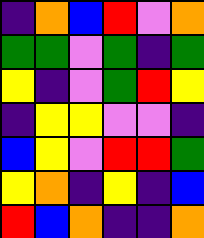[["indigo", "orange", "blue", "red", "violet", "orange"], ["green", "green", "violet", "green", "indigo", "green"], ["yellow", "indigo", "violet", "green", "red", "yellow"], ["indigo", "yellow", "yellow", "violet", "violet", "indigo"], ["blue", "yellow", "violet", "red", "red", "green"], ["yellow", "orange", "indigo", "yellow", "indigo", "blue"], ["red", "blue", "orange", "indigo", "indigo", "orange"]]